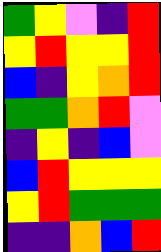[["green", "yellow", "violet", "indigo", "red"], ["yellow", "red", "yellow", "yellow", "red"], ["blue", "indigo", "yellow", "orange", "red"], ["green", "green", "orange", "red", "violet"], ["indigo", "yellow", "indigo", "blue", "violet"], ["blue", "red", "yellow", "yellow", "yellow"], ["yellow", "red", "green", "green", "green"], ["indigo", "indigo", "orange", "blue", "red"]]